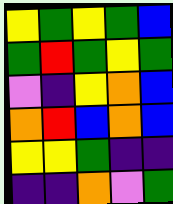[["yellow", "green", "yellow", "green", "blue"], ["green", "red", "green", "yellow", "green"], ["violet", "indigo", "yellow", "orange", "blue"], ["orange", "red", "blue", "orange", "blue"], ["yellow", "yellow", "green", "indigo", "indigo"], ["indigo", "indigo", "orange", "violet", "green"]]